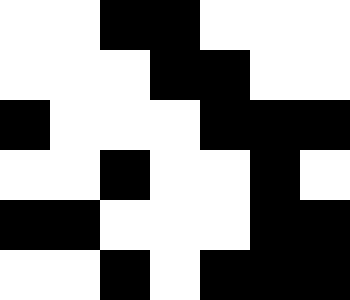[["white", "white", "black", "black", "white", "white", "white"], ["white", "white", "white", "black", "black", "white", "white"], ["black", "white", "white", "white", "black", "black", "black"], ["white", "white", "black", "white", "white", "black", "white"], ["black", "black", "white", "white", "white", "black", "black"], ["white", "white", "black", "white", "black", "black", "black"]]